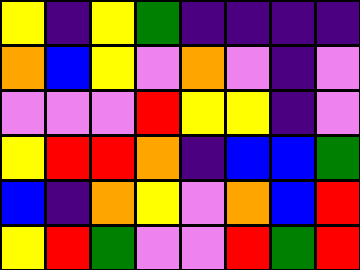[["yellow", "indigo", "yellow", "green", "indigo", "indigo", "indigo", "indigo"], ["orange", "blue", "yellow", "violet", "orange", "violet", "indigo", "violet"], ["violet", "violet", "violet", "red", "yellow", "yellow", "indigo", "violet"], ["yellow", "red", "red", "orange", "indigo", "blue", "blue", "green"], ["blue", "indigo", "orange", "yellow", "violet", "orange", "blue", "red"], ["yellow", "red", "green", "violet", "violet", "red", "green", "red"]]